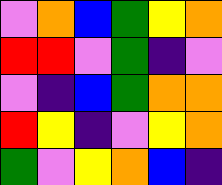[["violet", "orange", "blue", "green", "yellow", "orange"], ["red", "red", "violet", "green", "indigo", "violet"], ["violet", "indigo", "blue", "green", "orange", "orange"], ["red", "yellow", "indigo", "violet", "yellow", "orange"], ["green", "violet", "yellow", "orange", "blue", "indigo"]]